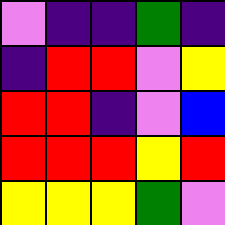[["violet", "indigo", "indigo", "green", "indigo"], ["indigo", "red", "red", "violet", "yellow"], ["red", "red", "indigo", "violet", "blue"], ["red", "red", "red", "yellow", "red"], ["yellow", "yellow", "yellow", "green", "violet"]]